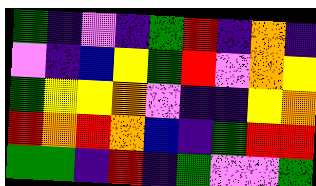[["green", "indigo", "violet", "indigo", "green", "red", "indigo", "orange", "indigo"], ["violet", "indigo", "blue", "yellow", "green", "red", "violet", "orange", "yellow"], ["green", "yellow", "yellow", "orange", "violet", "indigo", "indigo", "yellow", "orange"], ["red", "orange", "red", "orange", "blue", "indigo", "green", "red", "red"], ["green", "green", "indigo", "red", "indigo", "green", "violet", "violet", "green"]]